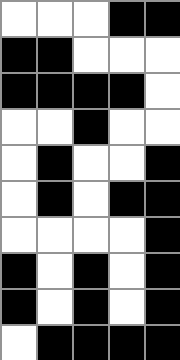[["white", "white", "white", "black", "black"], ["black", "black", "white", "white", "white"], ["black", "black", "black", "black", "white"], ["white", "white", "black", "white", "white"], ["white", "black", "white", "white", "black"], ["white", "black", "white", "black", "black"], ["white", "white", "white", "white", "black"], ["black", "white", "black", "white", "black"], ["black", "white", "black", "white", "black"], ["white", "black", "black", "black", "black"]]